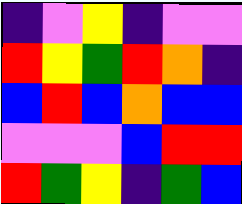[["indigo", "violet", "yellow", "indigo", "violet", "violet"], ["red", "yellow", "green", "red", "orange", "indigo"], ["blue", "red", "blue", "orange", "blue", "blue"], ["violet", "violet", "violet", "blue", "red", "red"], ["red", "green", "yellow", "indigo", "green", "blue"]]